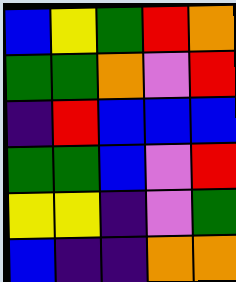[["blue", "yellow", "green", "red", "orange"], ["green", "green", "orange", "violet", "red"], ["indigo", "red", "blue", "blue", "blue"], ["green", "green", "blue", "violet", "red"], ["yellow", "yellow", "indigo", "violet", "green"], ["blue", "indigo", "indigo", "orange", "orange"]]